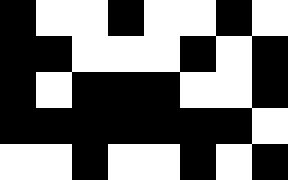[["black", "white", "white", "black", "white", "white", "black", "white"], ["black", "black", "white", "white", "white", "black", "white", "black"], ["black", "white", "black", "black", "black", "white", "white", "black"], ["black", "black", "black", "black", "black", "black", "black", "white"], ["white", "white", "black", "white", "white", "black", "white", "black"]]